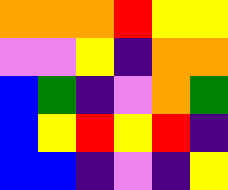[["orange", "orange", "orange", "red", "yellow", "yellow"], ["violet", "violet", "yellow", "indigo", "orange", "orange"], ["blue", "green", "indigo", "violet", "orange", "green"], ["blue", "yellow", "red", "yellow", "red", "indigo"], ["blue", "blue", "indigo", "violet", "indigo", "yellow"]]